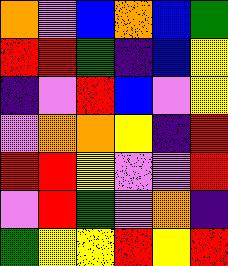[["orange", "violet", "blue", "orange", "blue", "green"], ["red", "red", "green", "indigo", "blue", "yellow"], ["indigo", "violet", "red", "blue", "violet", "yellow"], ["violet", "orange", "orange", "yellow", "indigo", "red"], ["red", "red", "yellow", "violet", "violet", "red"], ["violet", "red", "green", "violet", "orange", "indigo"], ["green", "yellow", "yellow", "red", "yellow", "red"]]